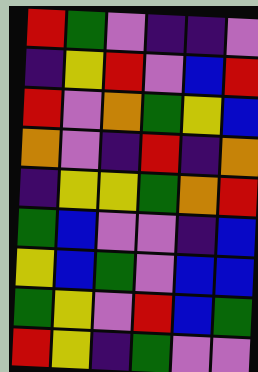[["red", "green", "violet", "indigo", "indigo", "violet"], ["indigo", "yellow", "red", "violet", "blue", "red"], ["red", "violet", "orange", "green", "yellow", "blue"], ["orange", "violet", "indigo", "red", "indigo", "orange"], ["indigo", "yellow", "yellow", "green", "orange", "red"], ["green", "blue", "violet", "violet", "indigo", "blue"], ["yellow", "blue", "green", "violet", "blue", "blue"], ["green", "yellow", "violet", "red", "blue", "green"], ["red", "yellow", "indigo", "green", "violet", "violet"]]